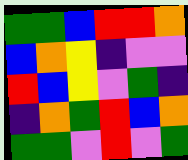[["green", "green", "blue", "red", "red", "orange"], ["blue", "orange", "yellow", "indigo", "violet", "violet"], ["red", "blue", "yellow", "violet", "green", "indigo"], ["indigo", "orange", "green", "red", "blue", "orange"], ["green", "green", "violet", "red", "violet", "green"]]